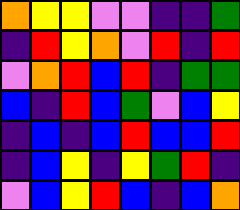[["orange", "yellow", "yellow", "violet", "violet", "indigo", "indigo", "green"], ["indigo", "red", "yellow", "orange", "violet", "red", "indigo", "red"], ["violet", "orange", "red", "blue", "red", "indigo", "green", "green"], ["blue", "indigo", "red", "blue", "green", "violet", "blue", "yellow"], ["indigo", "blue", "indigo", "blue", "red", "blue", "blue", "red"], ["indigo", "blue", "yellow", "indigo", "yellow", "green", "red", "indigo"], ["violet", "blue", "yellow", "red", "blue", "indigo", "blue", "orange"]]